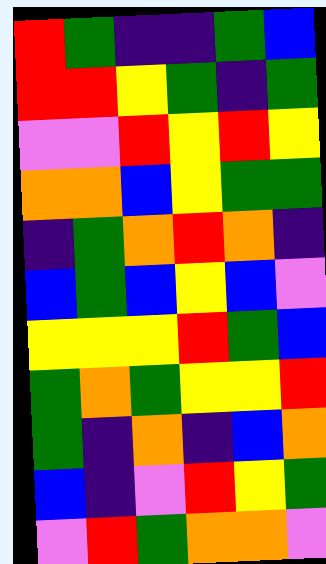[["red", "green", "indigo", "indigo", "green", "blue"], ["red", "red", "yellow", "green", "indigo", "green"], ["violet", "violet", "red", "yellow", "red", "yellow"], ["orange", "orange", "blue", "yellow", "green", "green"], ["indigo", "green", "orange", "red", "orange", "indigo"], ["blue", "green", "blue", "yellow", "blue", "violet"], ["yellow", "yellow", "yellow", "red", "green", "blue"], ["green", "orange", "green", "yellow", "yellow", "red"], ["green", "indigo", "orange", "indigo", "blue", "orange"], ["blue", "indigo", "violet", "red", "yellow", "green"], ["violet", "red", "green", "orange", "orange", "violet"]]